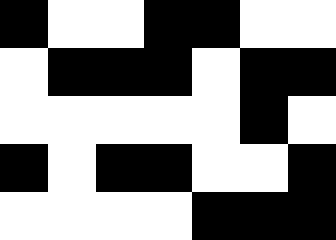[["black", "white", "white", "black", "black", "white", "white"], ["white", "black", "black", "black", "white", "black", "black"], ["white", "white", "white", "white", "white", "black", "white"], ["black", "white", "black", "black", "white", "white", "black"], ["white", "white", "white", "white", "black", "black", "black"]]